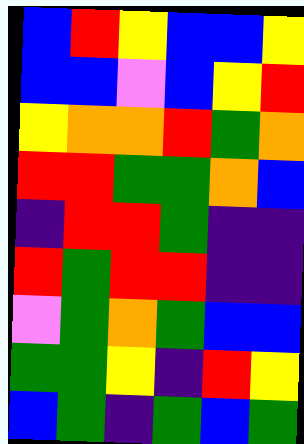[["blue", "red", "yellow", "blue", "blue", "yellow"], ["blue", "blue", "violet", "blue", "yellow", "red"], ["yellow", "orange", "orange", "red", "green", "orange"], ["red", "red", "green", "green", "orange", "blue"], ["indigo", "red", "red", "green", "indigo", "indigo"], ["red", "green", "red", "red", "indigo", "indigo"], ["violet", "green", "orange", "green", "blue", "blue"], ["green", "green", "yellow", "indigo", "red", "yellow"], ["blue", "green", "indigo", "green", "blue", "green"]]